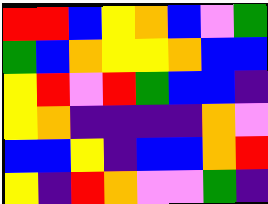[["red", "red", "blue", "yellow", "orange", "blue", "violet", "green"], ["green", "blue", "orange", "yellow", "yellow", "orange", "blue", "blue"], ["yellow", "red", "violet", "red", "green", "blue", "blue", "indigo"], ["yellow", "orange", "indigo", "indigo", "indigo", "indigo", "orange", "violet"], ["blue", "blue", "yellow", "indigo", "blue", "blue", "orange", "red"], ["yellow", "indigo", "red", "orange", "violet", "violet", "green", "indigo"]]